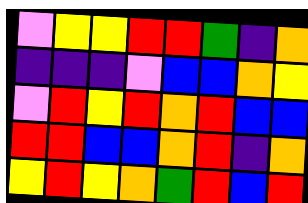[["violet", "yellow", "yellow", "red", "red", "green", "indigo", "orange"], ["indigo", "indigo", "indigo", "violet", "blue", "blue", "orange", "yellow"], ["violet", "red", "yellow", "red", "orange", "red", "blue", "blue"], ["red", "red", "blue", "blue", "orange", "red", "indigo", "orange"], ["yellow", "red", "yellow", "orange", "green", "red", "blue", "red"]]